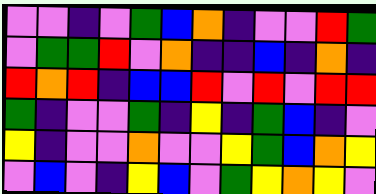[["violet", "violet", "indigo", "violet", "green", "blue", "orange", "indigo", "violet", "violet", "red", "green"], ["violet", "green", "green", "red", "violet", "orange", "indigo", "indigo", "blue", "indigo", "orange", "indigo"], ["red", "orange", "red", "indigo", "blue", "blue", "red", "violet", "red", "violet", "red", "red"], ["green", "indigo", "violet", "violet", "green", "indigo", "yellow", "indigo", "green", "blue", "indigo", "violet"], ["yellow", "indigo", "violet", "violet", "orange", "violet", "violet", "yellow", "green", "blue", "orange", "yellow"], ["violet", "blue", "violet", "indigo", "yellow", "blue", "violet", "green", "yellow", "orange", "yellow", "violet"]]